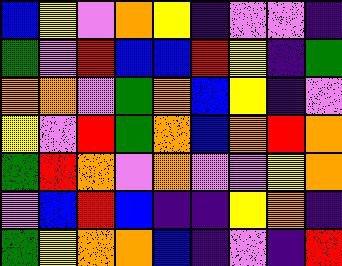[["blue", "yellow", "violet", "orange", "yellow", "indigo", "violet", "violet", "indigo"], ["green", "violet", "red", "blue", "blue", "red", "yellow", "indigo", "green"], ["orange", "orange", "violet", "green", "orange", "blue", "yellow", "indigo", "violet"], ["yellow", "violet", "red", "green", "orange", "blue", "orange", "red", "orange"], ["green", "red", "orange", "violet", "orange", "violet", "violet", "yellow", "orange"], ["violet", "blue", "red", "blue", "indigo", "indigo", "yellow", "orange", "indigo"], ["green", "yellow", "orange", "orange", "blue", "indigo", "violet", "indigo", "red"]]